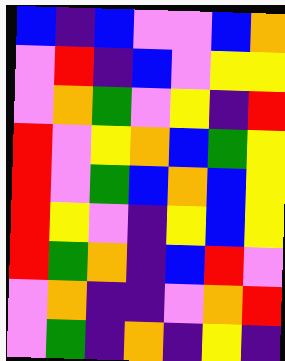[["blue", "indigo", "blue", "violet", "violet", "blue", "orange"], ["violet", "red", "indigo", "blue", "violet", "yellow", "yellow"], ["violet", "orange", "green", "violet", "yellow", "indigo", "red"], ["red", "violet", "yellow", "orange", "blue", "green", "yellow"], ["red", "violet", "green", "blue", "orange", "blue", "yellow"], ["red", "yellow", "violet", "indigo", "yellow", "blue", "yellow"], ["red", "green", "orange", "indigo", "blue", "red", "violet"], ["violet", "orange", "indigo", "indigo", "violet", "orange", "red"], ["violet", "green", "indigo", "orange", "indigo", "yellow", "indigo"]]